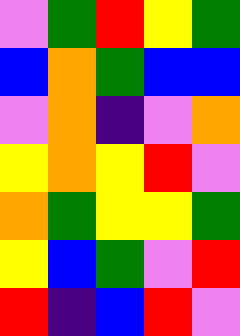[["violet", "green", "red", "yellow", "green"], ["blue", "orange", "green", "blue", "blue"], ["violet", "orange", "indigo", "violet", "orange"], ["yellow", "orange", "yellow", "red", "violet"], ["orange", "green", "yellow", "yellow", "green"], ["yellow", "blue", "green", "violet", "red"], ["red", "indigo", "blue", "red", "violet"]]